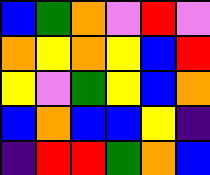[["blue", "green", "orange", "violet", "red", "violet"], ["orange", "yellow", "orange", "yellow", "blue", "red"], ["yellow", "violet", "green", "yellow", "blue", "orange"], ["blue", "orange", "blue", "blue", "yellow", "indigo"], ["indigo", "red", "red", "green", "orange", "blue"]]